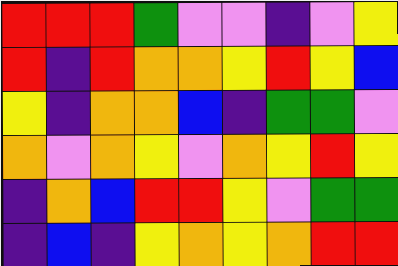[["red", "red", "red", "green", "violet", "violet", "indigo", "violet", "yellow"], ["red", "indigo", "red", "orange", "orange", "yellow", "red", "yellow", "blue"], ["yellow", "indigo", "orange", "orange", "blue", "indigo", "green", "green", "violet"], ["orange", "violet", "orange", "yellow", "violet", "orange", "yellow", "red", "yellow"], ["indigo", "orange", "blue", "red", "red", "yellow", "violet", "green", "green"], ["indigo", "blue", "indigo", "yellow", "orange", "yellow", "orange", "red", "red"]]